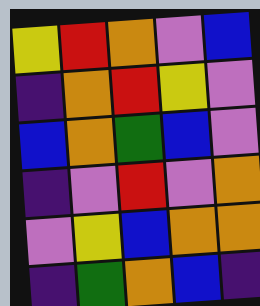[["yellow", "red", "orange", "violet", "blue"], ["indigo", "orange", "red", "yellow", "violet"], ["blue", "orange", "green", "blue", "violet"], ["indigo", "violet", "red", "violet", "orange"], ["violet", "yellow", "blue", "orange", "orange"], ["indigo", "green", "orange", "blue", "indigo"]]